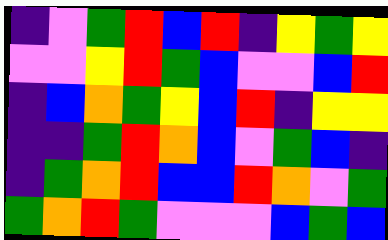[["indigo", "violet", "green", "red", "blue", "red", "indigo", "yellow", "green", "yellow"], ["violet", "violet", "yellow", "red", "green", "blue", "violet", "violet", "blue", "red"], ["indigo", "blue", "orange", "green", "yellow", "blue", "red", "indigo", "yellow", "yellow"], ["indigo", "indigo", "green", "red", "orange", "blue", "violet", "green", "blue", "indigo"], ["indigo", "green", "orange", "red", "blue", "blue", "red", "orange", "violet", "green"], ["green", "orange", "red", "green", "violet", "violet", "violet", "blue", "green", "blue"]]